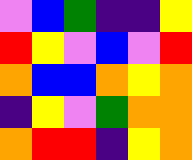[["violet", "blue", "green", "indigo", "indigo", "yellow"], ["red", "yellow", "violet", "blue", "violet", "red"], ["orange", "blue", "blue", "orange", "yellow", "orange"], ["indigo", "yellow", "violet", "green", "orange", "orange"], ["orange", "red", "red", "indigo", "yellow", "orange"]]